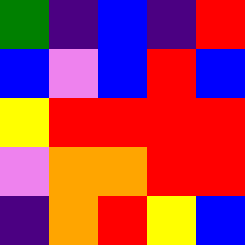[["green", "indigo", "blue", "indigo", "red"], ["blue", "violet", "blue", "red", "blue"], ["yellow", "red", "red", "red", "red"], ["violet", "orange", "orange", "red", "red"], ["indigo", "orange", "red", "yellow", "blue"]]